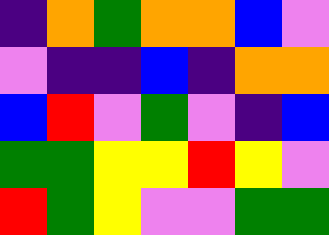[["indigo", "orange", "green", "orange", "orange", "blue", "violet"], ["violet", "indigo", "indigo", "blue", "indigo", "orange", "orange"], ["blue", "red", "violet", "green", "violet", "indigo", "blue"], ["green", "green", "yellow", "yellow", "red", "yellow", "violet"], ["red", "green", "yellow", "violet", "violet", "green", "green"]]